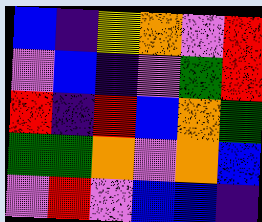[["blue", "indigo", "yellow", "orange", "violet", "red"], ["violet", "blue", "indigo", "violet", "green", "red"], ["red", "indigo", "red", "blue", "orange", "green"], ["green", "green", "orange", "violet", "orange", "blue"], ["violet", "red", "violet", "blue", "blue", "indigo"]]